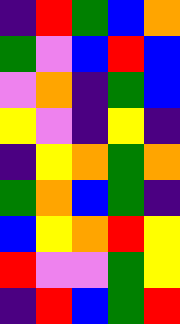[["indigo", "red", "green", "blue", "orange"], ["green", "violet", "blue", "red", "blue"], ["violet", "orange", "indigo", "green", "blue"], ["yellow", "violet", "indigo", "yellow", "indigo"], ["indigo", "yellow", "orange", "green", "orange"], ["green", "orange", "blue", "green", "indigo"], ["blue", "yellow", "orange", "red", "yellow"], ["red", "violet", "violet", "green", "yellow"], ["indigo", "red", "blue", "green", "red"]]